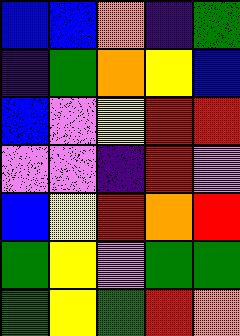[["blue", "blue", "orange", "indigo", "green"], ["indigo", "green", "orange", "yellow", "blue"], ["blue", "violet", "yellow", "red", "red"], ["violet", "violet", "indigo", "red", "violet"], ["blue", "yellow", "red", "orange", "red"], ["green", "yellow", "violet", "green", "green"], ["green", "yellow", "green", "red", "orange"]]